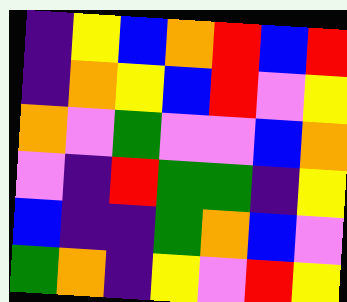[["indigo", "yellow", "blue", "orange", "red", "blue", "red"], ["indigo", "orange", "yellow", "blue", "red", "violet", "yellow"], ["orange", "violet", "green", "violet", "violet", "blue", "orange"], ["violet", "indigo", "red", "green", "green", "indigo", "yellow"], ["blue", "indigo", "indigo", "green", "orange", "blue", "violet"], ["green", "orange", "indigo", "yellow", "violet", "red", "yellow"]]